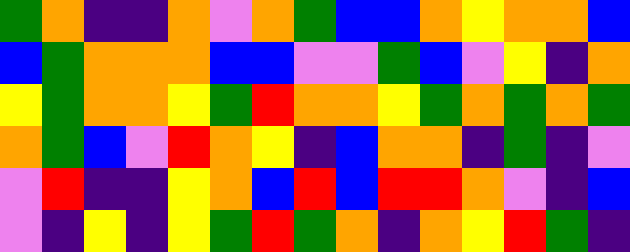[["green", "orange", "indigo", "indigo", "orange", "violet", "orange", "green", "blue", "blue", "orange", "yellow", "orange", "orange", "blue"], ["blue", "green", "orange", "orange", "orange", "blue", "blue", "violet", "violet", "green", "blue", "violet", "yellow", "indigo", "orange"], ["yellow", "green", "orange", "orange", "yellow", "green", "red", "orange", "orange", "yellow", "green", "orange", "green", "orange", "green"], ["orange", "green", "blue", "violet", "red", "orange", "yellow", "indigo", "blue", "orange", "orange", "indigo", "green", "indigo", "violet"], ["violet", "red", "indigo", "indigo", "yellow", "orange", "blue", "red", "blue", "red", "red", "orange", "violet", "indigo", "blue"], ["violet", "indigo", "yellow", "indigo", "yellow", "green", "red", "green", "orange", "indigo", "orange", "yellow", "red", "green", "indigo"]]